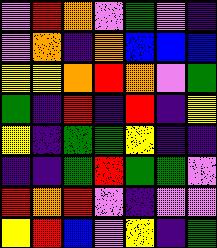[["violet", "red", "orange", "violet", "green", "violet", "indigo"], ["violet", "orange", "indigo", "orange", "blue", "blue", "blue"], ["yellow", "yellow", "orange", "red", "orange", "violet", "green"], ["green", "indigo", "red", "indigo", "red", "indigo", "yellow"], ["yellow", "indigo", "green", "green", "yellow", "indigo", "indigo"], ["indigo", "indigo", "green", "red", "green", "green", "violet"], ["red", "orange", "red", "violet", "indigo", "violet", "violet"], ["yellow", "red", "blue", "violet", "yellow", "indigo", "green"]]